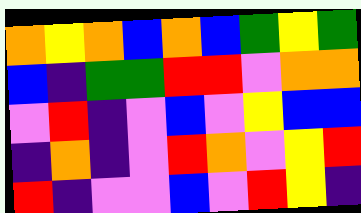[["orange", "yellow", "orange", "blue", "orange", "blue", "green", "yellow", "green"], ["blue", "indigo", "green", "green", "red", "red", "violet", "orange", "orange"], ["violet", "red", "indigo", "violet", "blue", "violet", "yellow", "blue", "blue"], ["indigo", "orange", "indigo", "violet", "red", "orange", "violet", "yellow", "red"], ["red", "indigo", "violet", "violet", "blue", "violet", "red", "yellow", "indigo"]]